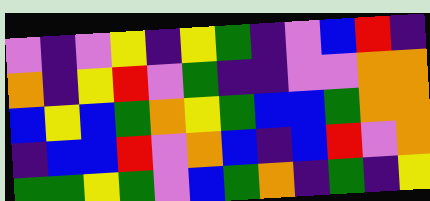[["violet", "indigo", "violet", "yellow", "indigo", "yellow", "green", "indigo", "violet", "blue", "red", "indigo"], ["orange", "indigo", "yellow", "red", "violet", "green", "indigo", "indigo", "violet", "violet", "orange", "orange"], ["blue", "yellow", "blue", "green", "orange", "yellow", "green", "blue", "blue", "green", "orange", "orange"], ["indigo", "blue", "blue", "red", "violet", "orange", "blue", "indigo", "blue", "red", "violet", "orange"], ["green", "green", "yellow", "green", "violet", "blue", "green", "orange", "indigo", "green", "indigo", "yellow"]]